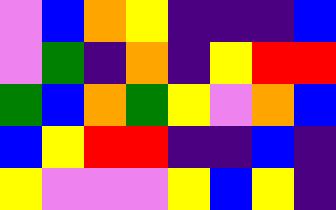[["violet", "blue", "orange", "yellow", "indigo", "indigo", "indigo", "blue"], ["violet", "green", "indigo", "orange", "indigo", "yellow", "red", "red"], ["green", "blue", "orange", "green", "yellow", "violet", "orange", "blue"], ["blue", "yellow", "red", "red", "indigo", "indigo", "blue", "indigo"], ["yellow", "violet", "violet", "violet", "yellow", "blue", "yellow", "indigo"]]